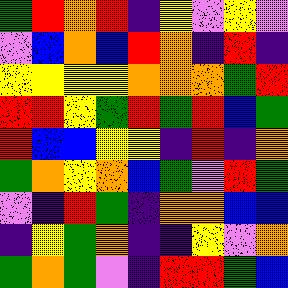[["green", "red", "orange", "red", "indigo", "yellow", "violet", "yellow", "violet"], ["violet", "blue", "orange", "blue", "red", "orange", "indigo", "red", "indigo"], ["yellow", "yellow", "yellow", "yellow", "orange", "orange", "orange", "green", "red"], ["red", "red", "yellow", "green", "red", "green", "red", "blue", "green"], ["red", "blue", "blue", "yellow", "yellow", "indigo", "red", "indigo", "orange"], ["green", "orange", "yellow", "orange", "blue", "green", "violet", "red", "green"], ["violet", "indigo", "red", "green", "indigo", "orange", "orange", "blue", "blue"], ["indigo", "yellow", "green", "orange", "indigo", "indigo", "yellow", "violet", "orange"], ["green", "orange", "green", "violet", "indigo", "red", "red", "green", "blue"]]